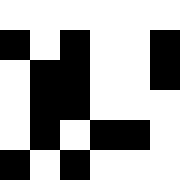[["white", "white", "white", "white", "white", "white"], ["black", "white", "black", "white", "white", "black"], ["white", "black", "black", "white", "white", "black"], ["white", "black", "black", "white", "white", "white"], ["white", "black", "white", "black", "black", "white"], ["black", "white", "black", "white", "white", "white"]]